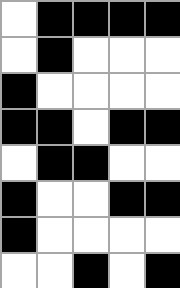[["white", "black", "black", "black", "black"], ["white", "black", "white", "white", "white"], ["black", "white", "white", "white", "white"], ["black", "black", "white", "black", "black"], ["white", "black", "black", "white", "white"], ["black", "white", "white", "black", "black"], ["black", "white", "white", "white", "white"], ["white", "white", "black", "white", "black"]]